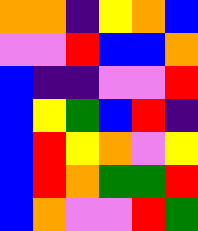[["orange", "orange", "indigo", "yellow", "orange", "blue"], ["violet", "violet", "red", "blue", "blue", "orange"], ["blue", "indigo", "indigo", "violet", "violet", "red"], ["blue", "yellow", "green", "blue", "red", "indigo"], ["blue", "red", "yellow", "orange", "violet", "yellow"], ["blue", "red", "orange", "green", "green", "red"], ["blue", "orange", "violet", "violet", "red", "green"]]